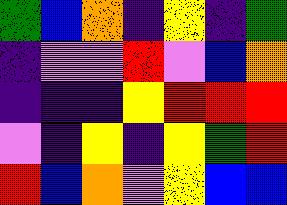[["green", "blue", "orange", "indigo", "yellow", "indigo", "green"], ["indigo", "violet", "violet", "red", "violet", "blue", "orange"], ["indigo", "indigo", "indigo", "yellow", "red", "red", "red"], ["violet", "indigo", "yellow", "indigo", "yellow", "green", "red"], ["red", "blue", "orange", "violet", "yellow", "blue", "blue"]]